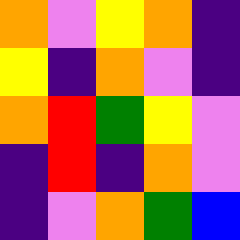[["orange", "violet", "yellow", "orange", "indigo"], ["yellow", "indigo", "orange", "violet", "indigo"], ["orange", "red", "green", "yellow", "violet"], ["indigo", "red", "indigo", "orange", "violet"], ["indigo", "violet", "orange", "green", "blue"]]